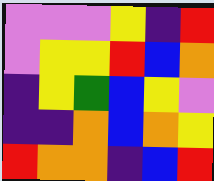[["violet", "violet", "violet", "yellow", "indigo", "red"], ["violet", "yellow", "yellow", "red", "blue", "orange"], ["indigo", "yellow", "green", "blue", "yellow", "violet"], ["indigo", "indigo", "orange", "blue", "orange", "yellow"], ["red", "orange", "orange", "indigo", "blue", "red"]]